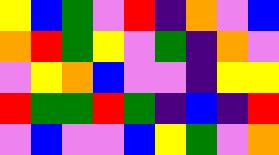[["yellow", "blue", "green", "violet", "red", "indigo", "orange", "violet", "blue"], ["orange", "red", "green", "yellow", "violet", "green", "indigo", "orange", "violet"], ["violet", "yellow", "orange", "blue", "violet", "violet", "indigo", "yellow", "yellow"], ["red", "green", "green", "red", "green", "indigo", "blue", "indigo", "red"], ["violet", "blue", "violet", "violet", "blue", "yellow", "green", "violet", "orange"]]